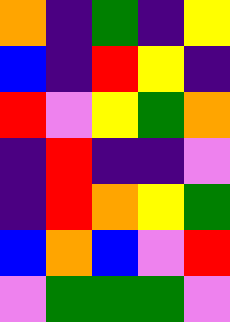[["orange", "indigo", "green", "indigo", "yellow"], ["blue", "indigo", "red", "yellow", "indigo"], ["red", "violet", "yellow", "green", "orange"], ["indigo", "red", "indigo", "indigo", "violet"], ["indigo", "red", "orange", "yellow", "green"], ["blue", "orange", "blue", "violet", "red"], ["violet", "green", "green", "green", "violet"]]